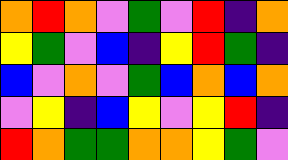[["orange", "red", "orange", "violet", "green", "violet", "red", "indigo", "orange"], ["yellow", "green", "violet", "blue", "indigo", "yellow", "red", "green", "indigo"], ["blue", "violet", "orange", "violet", "green", "blue", "orange", "blue", "orange"], ["violet", "yellow", "indigo", "blue", "yellow", "violet", "yellow", "red", "indigo"], ["red", "orange", "green", "green", "orange", "orange", "yellow", "green", "violet"]]